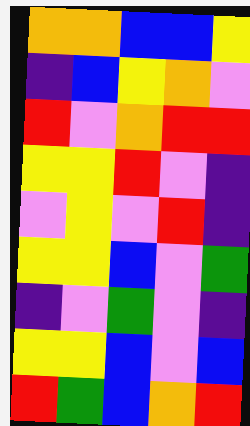[["orange", "orange", "blue", "blue", "yellow"], ["indigo", "blue", "yellow", "orange", "violet"], ["red", "violet", "orange", "red", "red"], ["yellow", "yellow", "red", "violet", "indigo"], ["violet", "yellow", "violet", "red", "indigo"], ["yellow", "yellow", "blue", "violet", "green"], ["indigo", "violet", "green", "violet", "indigo"], ["yellow", "yellow", "blue", "violet", "blue"], ["red", "green", "blue", "orange", "red"]]